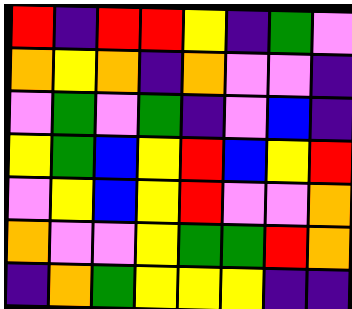[["red", "indigo", "red", "red", "yellow", "indigo", "green", "violet"], ["orange", "yellow", "orange", "indigo", "orange", "violet", "violet", "indigo"], ["violet", "green", "violet", "green", "indigo", "violet", "blue", "indigo"], ["yellow", "green", "blue", "yellow", "red", "blue", "yellow", "red"], ["violet", "yellow", "blue", "yellow", "red", "violet", "violet", "orange"], ["orange", "violet", "violet", "yellow", "green", "green", "red", "orange"], ["indigo", "orange", "green", "yellow", "yellow", "yellow", "indigo", "indigo"]]